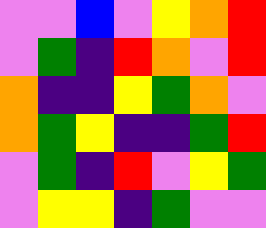[["violet", "violet", "blue", "violet", "yellow", "orange", "red"], ["violet", "green", "indigo", "red", "orange", "violet", "red"], ["orange", "indigo", "indigo", "yellow", "green", "orange", "violet"], ["orange", "green", "yellow", "indigo", "indigo", "green", "red"], ["violet", "green", "indigo", "red", "violet", "yellow", "green"], ["violet", "yellow", "yellow", "indigo", "green", "violet", "violet"]]